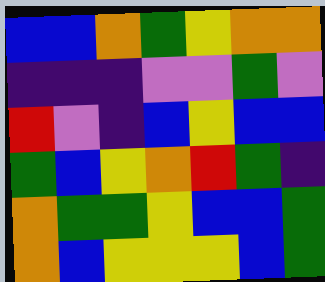[["blue", "blue", "orange", "green", "yellow", "orange", "orange"], ["indigo", "indigo", "indigo", "violet", "violet", "green", "violet"], ["red", "violet", "indigo", "blue", "yellow", "blue", "blue"], ["green", "blue", "yellow", "orange", "red", "green", "indigo"], ["orange", "green", "green", "yellow", "blue", "blue", "green"], ["orange", "blue", "yellow", "yellow", "yellow", "blue", "green"]]